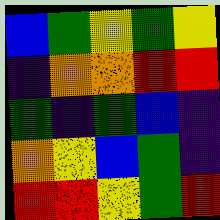[["blue", "green", "yellow", "green", "yellow"], ["indigo", "orange", "orange", "red", "red"], ["green", "indigo", "green", "blue", "indigo"], ["orange", "yellow", "blue", "green", "indigo"], ["red", "red", "yellow", "green", "red"]]